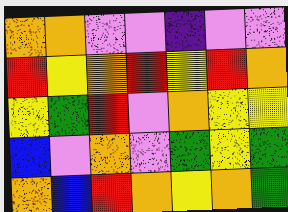[["orange", "orange", "violet", "violet", "indigo", "violet", "violet"], ["red", "yellow", "orange", "red", "yellow", "red", "orange"], ["yellow", "green", "red", "violet", "orange", "yellow", "yellow"], ["blue", "violet", "orange", "violet", "green", "yellow", "green"], ["orange", "blue", "red", "orange", "yellow", "orange", "green"]]